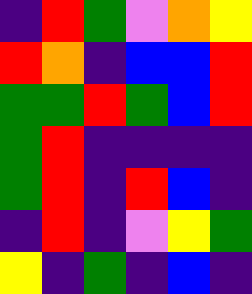[["indigo", "red", "green", "violet", "orange", "yellow"], ["red", "orange", "indigo", "blue", "blue", "red"], ["green", "green", "red", "green", "blue", "red"], ["green", "red", "indigo", "indigo", "indigo", "indigo"], ["green", "red", "indigo", "red", "blue", "indigo"], ["indigo", "red", "indigo", "violet", "yellow", "green"], ["yellow", "indigo", "green", "indigo", "blue", "indigo"]]